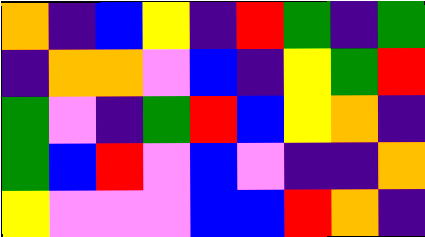[["orange", "indigo", "blue", "yellow", "indigo", "red", "green", "indigo", "green"], ["indigo", "orange", "orange", "violet", "blue", "indigo", "yellow", "green", "red"], ["green", "violet", "indigo", "green", "red", "blue", "yellow", "orange", "indigo"], ["green", "blue", "red", "violet", "blue", "violet", "indigo", "indigo", "orange"], ["yellow", "violet", "violet", "violet", "blue", "blue", "red", "orange", "indigo"]]